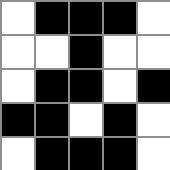[["white", "black", "black", "black", "white"], ["white", "white", "black", "white", "white"], ["white", "black", "black", "white", "black"], ["black", "black", "white", "black", "white"], ["white", "black", "black", "black", "white"]]